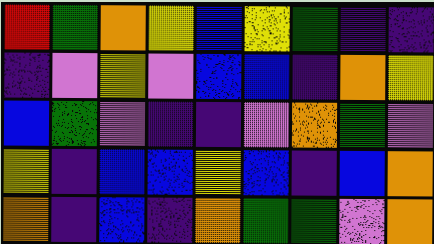[["red", "green", "orange", "yellow", "blue", "yellow", "green", "indigo", "indigo"], ["indigo", "violet", "yellow", "violet", "blue", "blue", "indigo", "orange", "yellow"], ["blue", "green", "violet", "indigo", "indigo", "violet", "orange", "green", "violet"], ["yellow", "indigo", "blue", "blue", "yellow", "blue", "indigo", "blue", "orange"], ["orange", "indigo", "blue", "indigo", "orange", "green", "green", "violet", "orange"]]